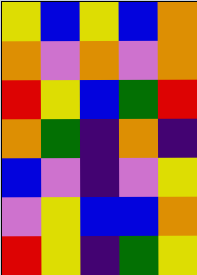[["yellow", "blue", "yellow", "blue", "orange"], ["orange", "violet", "orange", "violet", "orange"], ["red", "yellow", "blue", "green", "red"], ["orange", "green", "indigo", "orange", "indigo"], ["blue", "violet", "indigo", "violet", "yellow"], ["violet", "yellow", "blue", "blue", "orange"], ["red", "yellow", "indigo", "green", "yellow"]]